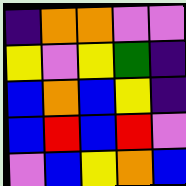[["indigo", "orange", "orange", "violet", "violet"], ["yellow", "violet", "yellow", "green", "indigo"], ["blue", "orange", "blue", "yellow", "indigo"], ["blue", "red", "blue", "red", "violet"], ["violet", "blue", "yellow", "orange", "blue"]]